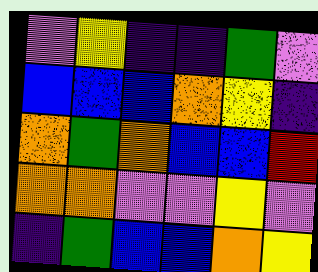[["violet", "yellow", "indigo", "indigo", "green", "violet"], ["blue", "blue", "blue", "orange", "yellow", "indigo"], ["orange", "green", "orange", "blue", "blue", "red"], ["orange", "orange", "violet", "violet", "yellow", "violet"], ["indigo", "green", "blue", "blue", "orange", "yellow"]]